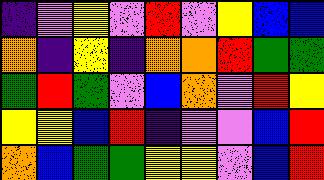[["indigo", "violet", "yellow", "violet", "red", "violet", "yellow", "blue", "blue"], ["orange", "indigo", "yellow", "indigo", "orange", "orange", "red", "green", "green"], ["green", "red", "green", "violet", "blue", "orange", "violet", "red", "yellow"], ["yellow", "yellow", "blue", "red", "indigo", "violet", "violet", "blue", "red"], ["orange", "blue", "green", "green", "yellow", "yellow", "violet", "blue", "red"]]